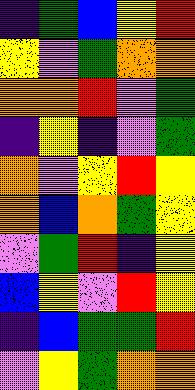[["indigo", "green", "blue", "yellow", "red"], ["yellow", "violet", "green", "orange", "orange"], ["orange", "orange", "red", "violet", "green"], ["indigo", "yellow", "indigo", "violet", "green"], ["orange", "violet", "yellow", "red", "yellow"], ["orange", "blue", "orange", "green", "yellow"], ["violet", "green", "red", "indigo", "yellow"], ["blue", "yellow", "violet", "red", "yellow"], ["indigo", "blue", "green", "green", "red"], ["violet", "yellow", "green", "orange", "orange"]]